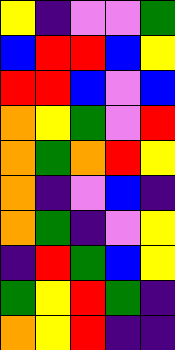[["yellow", "indigo", "violet", "violet", "green"], ["blue", "red", "red", "blue", "yellow"], ["red", "red", "blue", "violet", "blue"], ["orange", "yellow", "green", "violet", "red"], ["orange", "green", "orange", "red", "yellow"], ["orange", "indigo", "violet", "blue", "indigo"], ["orange", "green", "indigo", "violet", "yellow"], ["indigo", "red", "green", "blue", "yellow"], ["green", "yellow", "red", "green", "indigo"], ["orange", "yellow", "red", "indigo", "indigo"]]